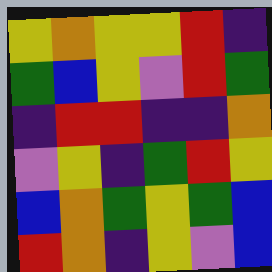[["yellow", "orange", "yellow", "yellow", "red", "indigo"], ["green", "blue", "yellow", "violet", "red", "green"], ["indigo", "red", "red", "indigo", "indigo", "orange"], ["violet", "yellow", "indigo", "green", "red", "yellow"], ["blue", "orange", "green", "yellow", "green", "blue"], ["red", "orange", "indigo", "yellow", "violet", "blue"]]